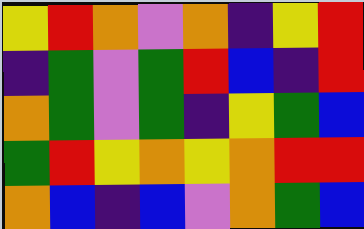[["yellow", "red", "orange", "violet", "orange", "indigo", "yellow", "red"], ["indigo", "green", "violet", "green", "red", "blue", "indigo", "red"], ["orange", "green", "violet", "green", "indigo", "yellow", "green", "blue"], ["green", "red", "yellow", "orange", "yellow", "orange", "red", "red"], ["orange", "blue", "indigo", "blue", "violet", "orange", "green", "blue"]]